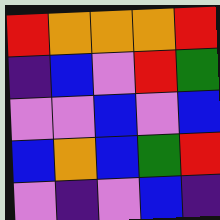[["red", "orange", "orange", "orange", "red"], ["indigo", "blue", "violet", "red", "green"], ["violet", "violet", "blue", "violet", "blue"], ["blue", "orange", "blue", "green", "red"], ["violet", "indigo", "violet", "blue", "indigo"]]